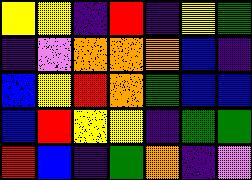[["yellow", "yellow", "indigo", "red", "indigo", "yellow", "green"], ["indigo", "violet", "orange", "orange", "orange", "blue", "indigo"], ["blue", "yellow", "red", "orange", "green", "blue", "blue"], ["blue", "red", "yellow", "yellow", "indigo", "green", "green"], ["red", "blue", "indigo", "green", "orange", "indigo", "violet"]]